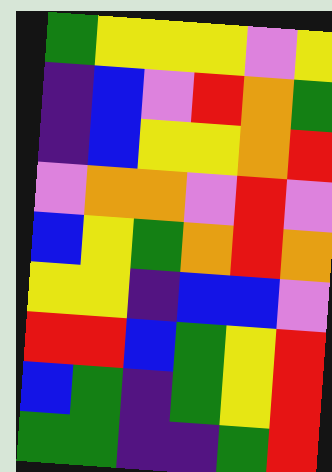[["green", "yellow", "yellow", "yellow", "violet", "yellow"], ["indigo", "blue", "violet", "red", "orange", "green"], ["indigo", "blue", "yellow", "yellow", "orange", "red"], ["violet", "orange", "orange", "violet", "red", "violet"], ["blue", "yellow", "green", "orange", "red", "orange"], ["yellow", "yellow", "indigo", "blue", "blue", "violet"], ["red", "red", "blue", "green", "yellow", "red"], ["blue", "green", "indigo", "green", "yellow", "red"], ["green", "green", "indigo", "indigo", "green", "red"]]